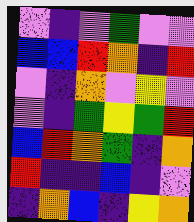[["violet", "indigo", "violet", "green", "violet", "violet"], ["blue", "blue", "red", "orange", "indigo", "red"], ["violet", "indigo", "orange", "violet", "yellow", "violet"], ["violet", "indigo", "green", "yellow", "green", "red"], ["blue", "red", "orange", "green", "indigo", "orange"], ["red", "indigo", "indigo", "blue", "indigo", "violet"], ["indigo", "orange", "blue", "indigo", "yellow", "orange"]]